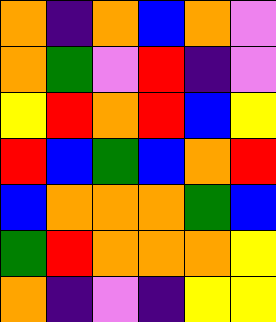[["orange", "indigo", "orange", "blue", "orange", "violet"], ["orange", "green", "violet", "red", "indigo", "violet"], ["yellow", "red", "orange", "red", "blue", "yellow"], ["red", "blue", "green", "blue", "orange", "red"], ["blue", "orange", "orange", "orange", "green", "blue"], ["green", "red", "orange", "orange", "orange", "yellow"], ["orange", "indigo", "violet", "indigo", "yellow", "yellow"]]